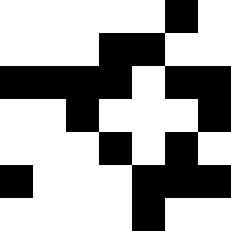[["white", "white", "white", "white", "white", "black", "white"], ["white", "white", "white", "black", "black", "white", "white"], ["black", "black", "black", "black", "white", "black", "black"], ["white", "white", "black", "white", "white", "white", "black"], ["white", "white", "white", "black", "white", "black", "white"], ["black", "white", "white", "white", "black", "black", "black"], ["white", "white", "white", "white", "black", "white", "white"]]